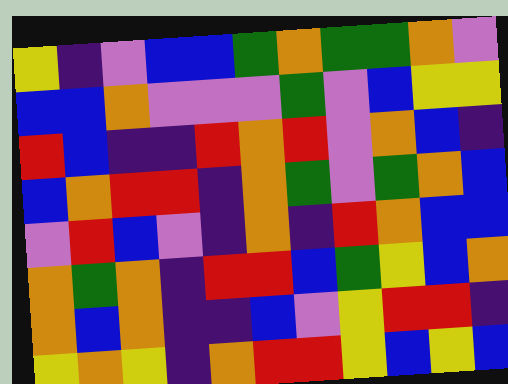[["yellow", "indigo", "violet", "blue", "blue", "green", "orange", "green", "green", "orange", "violet"], ["blue", "blue", "orange", "violet", "violet", "violet", "green", "violet", "blue", "yellow", "yellow"], ["red", "blue", "indigo", "indigo", "red", "orange", "red", "violet", "orange", "blue", "indigo"], ["blue", "orange", "red", "red", "indigo", "orange", "green", "violet", "green", "orange", "blue"], ["violet", "red", "blue", "violet", "indigo", "orange", "indigo", "red", "orange", "blue", "blue"], ["orange", "green", "orange", "indigo", "red", "red", "blue", "green", "yellow", "blue", "orange"], ["orange", "blue", "orange", "indigo", "indigo", "blue", "violet", "yellow", "red", "red", "indigo"], ["yellow", "orange", "yellow", "indigo", "orange", "red", "red", "yellow", "blue", "yellow", "blue"]]